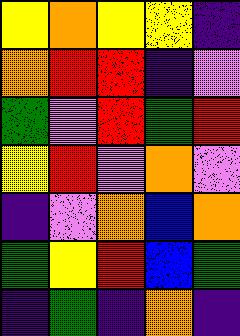[["yellow", "orange", "yellow", "yellow", "indigo"], ["orange", "red", "red", "indigo", "violet"], ["green", "violet", "red", "green", "red"], ["yellow", "red", "violet", "orange", "violet"], ["indigo", "violet", "orange", "blue", "orange"], ["green", "yellow", "red", "blue", "green"], ["indigo", "green", "indigo", "orange", "indigo"]]